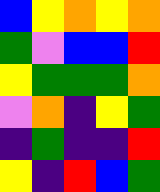[["blue", "yellow", "orange", "yellow", "orange"], ["green", "violet", "blue", "blue", "red"], ["yellow", "green", "green", "green", "orange"], ["violet", "orange", "indigo", "yellow", "green"], ["indigo", "green", "indigo", "indigo", "red"], ["yellow", "indigo", "red", "blue", "green"]]